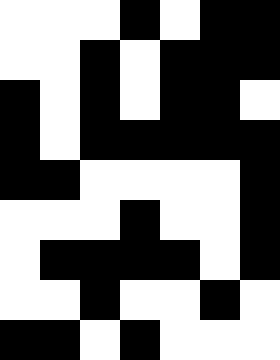[["white", "white", "white", "black", "white", "black", "black"], ["white", "white", "black", "white", "black", "black", "black"], ["black", "white", "black", "white", "black", "black", "white"], ["black", "white", "black", "black", "black", "black", "black"], ["black", "black", "white", "white", "white", "white", "black"], ["white", "white", "white", "black", "white", "white", "black"], ["white", "black", "black", "black", "black", "white", "black"], ["white", "white", "black", "white", "white", "black", "white"], ["black", "black", "white", "black", "white", "white", "white"]]